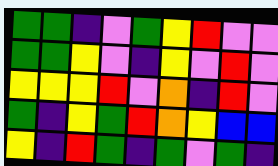[["green", "green", "indigo", "violet", "green", "yellow", "red", "violet", "violet"], ["green", "green", "yellow", "violet", "indigo", "yellow", "violet", "red", "violet"], ["yellow", "yellow", "yellow", "red", "violet", "orange", "indigo", "red", "violet"], ["green", "indigo", "yellow", "green", "red", "orange", "yellow", "blue", "blue"], ["yellow", "indigo", "red", "green", "indigo", "green", "violet", "green", "indigo"]]